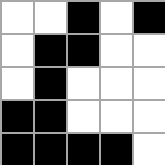[["white", "white", "black", "white", "black"], ["white", "black", "black", "white", "white"], ["white", "black", "white", "white", "white"], ["black", "black", "white", "white", "white"], ["black", "black", "black", "black", "white"]]